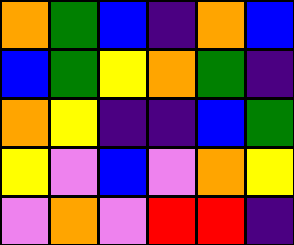[["orange", "green", "blue", "indigo", "orange", "blue"], ["blue", "green", "yellow", "orange", "green", "indigo"], ["orange", "yellow", "indigo", "indigo", "blue", "green"], ["yellow", "violet", "blue", "violet", "orange", "yellow"], ["violet", "orange", "violet", "red", "red", "indigo"]]